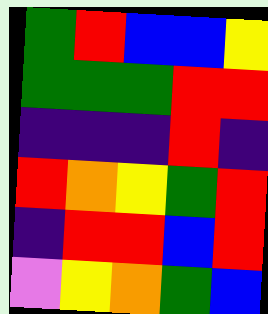[["green", "red", "blue", "blue", "yellow"], ["green", "green", "green", "red", "red"], ["indigo", "indigo", "indigo", "red", "indigo"], ["red", "orange", "yellow", "green", "red"], ["indigo", "red", "red", "blue", "red"], ["violet", "yellow", "orange", "green", "blue"]]